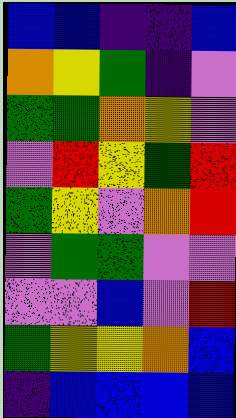[["blue", "blue", "indigo", "indigo", "blue"], ["orange", "yellow", "green", "indigo", "violet"], ["green", "green", "orange", "yellow", "violet"], ["violet", "red", "yellow", "green", "red"], ["green", "yellow", "violet", "orange", "red"], ["violet", "green", "green", "violet", "violet"], ["violet", "violet", "blue", "violet", "red"], ["green", "yellow", "yellow", "orange", "blue"], ["indigo", "blue", "blue", "blue", "blue"]]